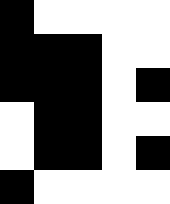[["black", "white", "white", "white", "white"], ["black", "black", "black", "white", "white"], ["black", "black", "black", "white", "black"], ["white", "black", "black", "white", "white"], ["white", "black", "black", "white", "black"], ["black", "white", "white", "white", "white"]]